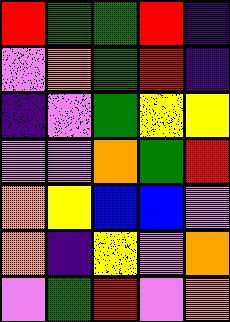[["red", "green", "green", "red", "indigo"], ["violet", "orange", "green", "red", "indigo"], ["indigo", "violet", "green", "yellow", "yellow"], ["violet", "violet", "orange", "green", "red"], ["orange", "yellow", "blue", "blue", "violet"], ["orange", "indigo", "yellow", "violet", "orange"], ["violet", "green", "red", "violet", "orange"]]